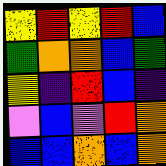[["yellow", "red", "yellow", "red", "blue"], ["green", "orange", "orange", "blue", "green"], ["yellow", "indigo", "red", "blue", "indigo"], ["violet", "blue", "violet", "red", "orange"], ["blue", "blue", "orange", "blue", "orange"]]